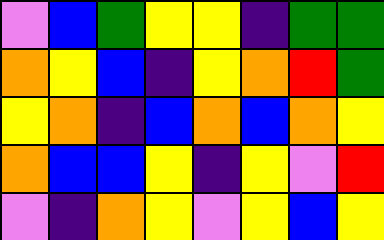[["violet", "blue", "green", "yellow", "yellow", "indigo", "green", "green"], ["orange", "yellow", "blue", "indigo", "yellow", "orange", "red", "green"], ["yellow", "orange", "indigo", "blue", "orange", "blue", "orange", "yellow"], ["orange", "blue", "blue", "yellow", "indigo", "yellow", "violet", "red"], ["violet", "indigo", "orange", "yellow", "violet", "yellow", "blue", "yellow"]]